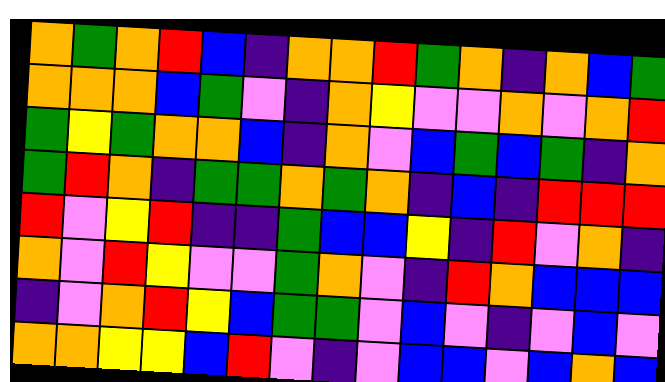[["orange", "green", "orange", "red", "blue", "indigo", "orange", "orange", "red", "green", "orange", "indigo", "orange", "blue", "green"], ["orange", "orange", "orange", "blue", "green", "violet", "indigo", "orange", "yellow", "violet", "violet", "orange", "violet", "orange", "red"], ["green", "yellow", "green", "orange", "orange", "blue", "indigo", "orange", "violet", "blue", "green", "blue", "green", "indigo", "orange"], ["green", "red", "orange", "indigo", "green", "green", "orange", "green", "orange", "indigo", "blue", "indigo", "red", "red", "red"], ["red", "violet", "yellow", "red", "indigo", "indigo", "green", "blue", "blue", "yellow", "indigo", "red", "violet", "orange", "indigo"], ["orange", "violet", "red", "yellow", "violet", "violet", "green", "orange", "violet", "indigo", "red", "orange", "blue", "blue", "blue"], ["indigo", "violet", "orange", "red", "yellow", "blue", "green", "green", "violet", "blue", "violet", "indigo", "violet", "blue", "violet"], ["orange", "orange", "yellow", "yellow", "blue", "red", "violet", "indigo", "violet", "blue", "blue", "violet", "blue", "orange", "blue"]]